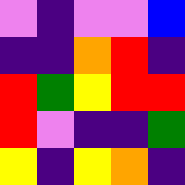[["violet", "indigo", "violet", "violet", "blue"], ["indigo", "indigo", "orange", "red", "indigo"], ["red", "green", "yellow", "red", "red"], ["red", "violet", "indigo", "indigo", "green"], ["yellow", "indigo", "yellow", "orange", "indigo"]]